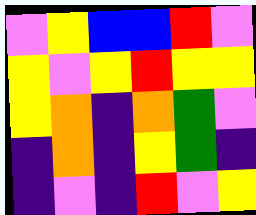[["violet", "yellow", "blue", "blue", "red", "violet"], ["yellow", "violet", "yellow", "red", "yellow", "yellow"], ["yellow", "orange", "indigo", "orange", "green", "violet"], ["indigo", "orange", "indigo", "yellow", "green", "indigo"], ["indigo", "violet", "indigo", "red", "violet", "yellow"]]